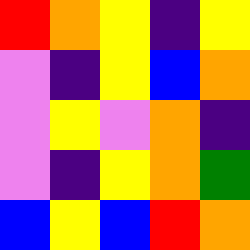[["red", "orange", "yellow", "indigo", "yellow"], ["violet", "indigo", "yellow", "blue", "orange"], ["violet", "yellow", "violet", "orange", "indigo"], ["violet", "indigo", "yellow", "orange", "green"], ["blue", "yellow", "blue", "red", "orange"]]